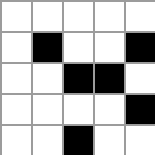[["white", "white", "white", "white", "white"], ["white", "black", "white", "white", "black"], ["white", "white", "black", "black", "white"], ["white", "white", "white", "white", "black"], ["white", "white", "black", "white", "white"]]